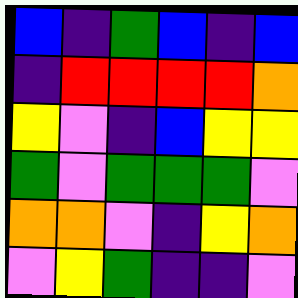[["blue", "indigo", "green", "blue", "indigo", "blue"], ["indigo", "red", "red", "red", "red", "orange"], ["yellow", "violet", "indigo", "blue", "yellow", "yellow"], ["green", "violet", "green", "green", "green", "violet"], ["orange", "orange", "violet", "indigo", "yellow", "orange"], ["violet", "yellow", "green", "indigo", "indigo", "violet"]]